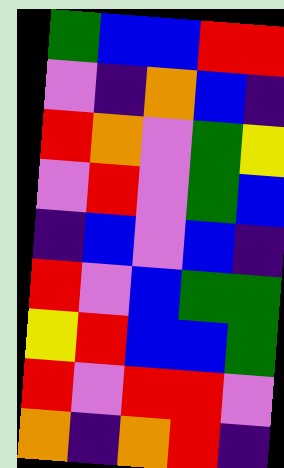[["green", "blue", "blue", "red", "red"], ["violet", "indigo", "orange", "blue", "indigo"], ["red", "orange", "violet", "green", "yellow"], ["violet", "red", "violet", "green", "blue"], ["indigo", "blue", "violet", "blue", "indigo"], ["red", "violet", "blue", "green", "green"], ["yellow", "red", "blue", "blue", "green"], ["red", "violet", "red", "red", "violet"], ["orange", "indigo", "orange", "red", "indigo"]]